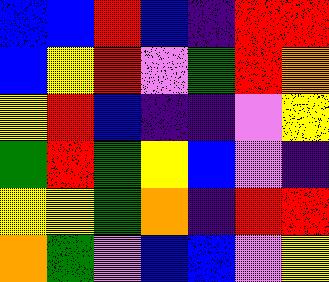[["blue", "blue", "red", "blue", "indigo", "red", "red"], ["blue", "yellow", "red", "violet", "green", "red", "orange"], ["yellow", "red", "blue", "indigo", "indigo", "violet", "yellow"], ["green", "red", "green", "yellow", "blue", "violet", "indigo"], ["yellow", "yellow", "green", "orange", "indigo", "red", "red"], ["orange", "green", "violet", "blue", "blue", "violet", "yellow"]]